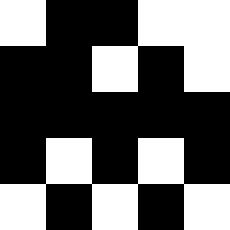[["white", "black", "black", "white", "white"], ["black", "black", "white", "black", "white"], ["black", "black", "black", "black", "black"], ["black", "white", "black", "white", "black"], ["white", "black", "white", "black", "white"]]